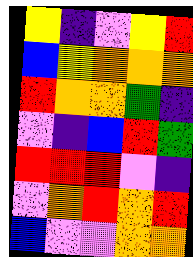[["yellow", "indigo", "violet", "yellow", "red"], ["blue", "yellow", "orange", "orange", "orange"], ["red", "orange", "orange", "green", "indigo"], ["violet", "indigo", "blue", "red", "green"], ["red", "red", "red", "violet", "indigo"], ["violet", "orange", "red", "orange", "red"], ["blue", "violet", "violet", "orange", "orange"]]